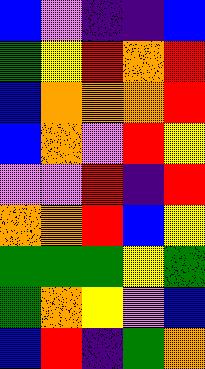[["blue", "violet", "indigo", "indigo", "blue"], ["green", "yellow", "red", "orange", "red"], ["blue", "orange", "orange", "orange", "red"], ["blue", "orange", "violet", "red", "yellow"], ["violet", "violet", "red", "indigo", "red"], ["orange", "orange", "red", "blue", "yellow"], ["green", "green", "green", "yellow", "green"], ["green", "orange", "yellow", "violet", "blue"], ["blue", "red", "indigo", "green", "orange"]]